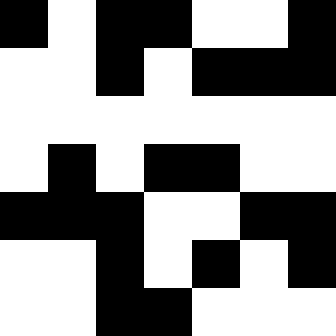[["black", "white", "black", "black", "white", "white", "black"], ["white", "white", "black", "white", "black", "black", "black"], ["white", "white", "white", "white", "white", "white", "white"], ["white", "black", "white", "black", "black", "white", "white"], ["black", "black", "black", "white", "white", "black", "black"], ["white", "white", "black", "white", "black", "white", "black"], ["white", "white", "black", "black", "white", "white", "white"]]